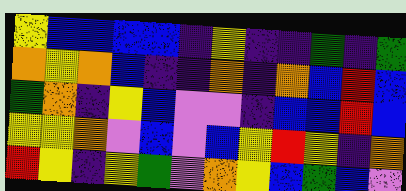[["yellow", "blue", "blue", "blue", "blue", "indigo", "yellow", "indigo", "indigo", "green", "indigo", "green"], ["orange", "yellow", "orange", "blue", "indigo", "indigo", "orange", "indigo", "orange", "blue", "red", "blue"], ["green", "orange", "indigo", "yellow", "blue", "violet", "violet", "indigo", "blue", "blue", "red", "blue"], ["yellow", "yellow", "orange", "violet", "blue", "violet", "blue", "yellow", "red", "yellow", "indigo", "orange"], ["red", "yellow", "indigo", "yellow", "green", "violet", "orange", "yellow", "blue", "green", "blue", "violet"]]